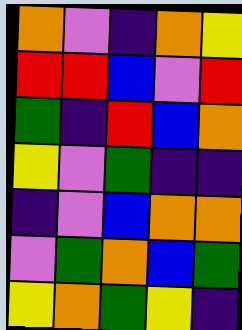[["orange", "violet", "indigo", "orange", "yellow"], ["red", "red", "blue", "violet", "red"], ["green", "indigo", "red", "blue", "orange"], ["yellow", "violet", "green", "indigo", "indigo"], ["indigo", "violet", "blue", "orange", "orange"], ["violet", "green", "orange", "blue", "green"], ["yellow", "orange", "green", "yellow", "indigo"]]